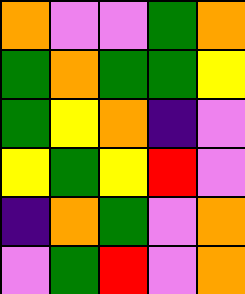[["orange", "violet", "violet", "green", "orange"], ["green", "orange", "green", "green", "yellow"], ["green", "yellow", "orange", "indigo", "violet"], ["yellow", "green", "yellow", "red", "violet"], ["indigo", "orange", "green", "violet", "orange"], ["violet", "green", "red", "violet", "orange"]]